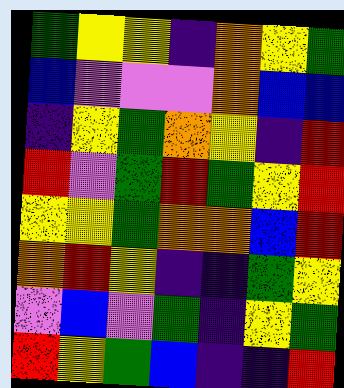[["green", "yellow", "yellow", "indigo", "orange", "yellow", "green"], ["blue", "violet", "violet", "violet", "orange", "blue", "blue"], ["indigo", "yellow", "green", "orange", "yellow", "indigo", "red"], ["red", "violet", "green", "red", "green", "yellow", "red"], ["yellow", "yellow", "green", "orange", "orange", "blue", "red"], ["orange", "red", "yellow", "indigo", "indigo", "green", "yellow"], ["violet", "blue", "violet", "green", "indigo", "yellow", "green"], ["red", "yellow", "green", "blue", "indigo", "indigo", "red"]]